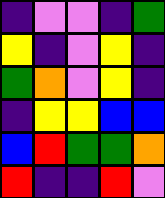[["indigo", "violet", "violet", "indigo", "green"], ["yellow", "indigo", "violet", "yellow", "indigo"], ["green", "orange", "violet", "yellow", "indigo"], ["indigo", "yellow", "yellow", "blue", "blue"], ["blue", "red", "green", "green", "orange"], ["red", "indigo", "indigo", "red", "violet"]]